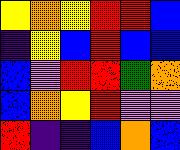[["yellow", "orange", "yellow", "red", "red", "blue"], ["indigo", "yellow", "blue", "red", "blue", "blue"], ["blue", "violet", "red", "red", "green", "orange"], ["blue", "orange", "yellow", "red", "violet", "violet"], ["red", "indigo", "indigo", "blue", "orange", "blue"]]